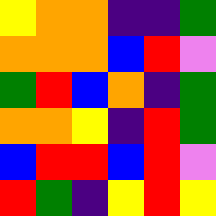[["yellow", "orange", "orange", "indigo", "indigo", "green"], ["orange", "orange", "orange", "blue", "red", "violet"], ["green", "red", "blue", "orange", "indigo", "green"], ["orange", "orange", "yellow", "indigo", "red", "green"], ["blue", "red", "red", "blue", "red", "violet"], ["red", "green", "indigo", "yellow", "red", "yellow"]]